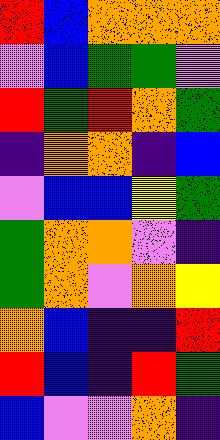[["red", "blue", "orange", "orange", "orange"], ["violet", "blue", "green", "green", "violet"], ["red", "green", "red", "orange", "green"], ["indigo", "orange", "orange", "indigo", "blue"], ["violet", "blue", "blue", "yellow", "green"], ["green", "orange", "orange", "violet", "indigo"], ["green", "orange", "violet", "orange", "yellow"], ["orange", "blue", "indigo", "indigo", "red"], ["red", "blue", "indigo", "red", "green"], ["blue", "violet", "violet", "orange", "indigo"]]